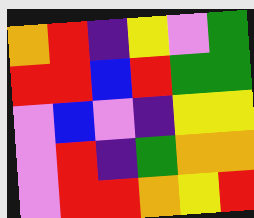[["orange", "red", "indigo", "yellow", "violet", "green"], ["red", "red", "blue", "red", "green", "green"], ["violet", "blue", "violet", "indigo", "yellow", "yellow"], ["violet", "red", "indigo", "green", "orange", "orange"], ["violet", "red", "red", "orange", "yellow", "red"]]